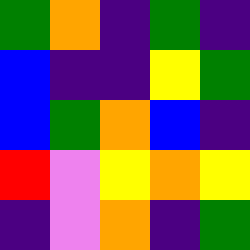[["green", "orange", "indigo", "green", "indigo"], ["blue", "indigo", "indigo", "yellow", "green"], ["blue", "green", "orange", "blue", "indigo"], ["red", "violet", "yellow", "orange", "yellow"], ["indigo", "violet", "orange", "indigo", "green"]]